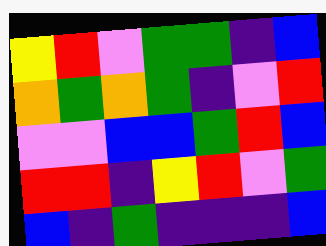[["yellow", "red", "violet", "green", "green", "indigo", "blue"], ["orange", "green", "orange", "green", "indigo", "violet", "red"], ["violet", "violet", "blue", "blue", "green", "red", "blue"], ["red", "red", "indigo", "yellow", "red", "violet", "green"], ["blue", "indigo", "green", "indigo", "indigo", "indigo", "blue"]]